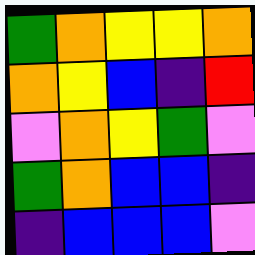[["green", "orange", "yellow", "yellow", "orange"], ["orange", "yellow", "blue", "indigo", "red"], ["violet", "orange", "yellow", "green", "violet"], ["green", "orange", "blue", "blue", "indigo"], ["indigo", "blue", "blue", "blue", "violet"]]